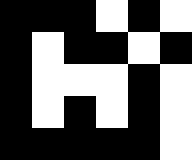[["black", "black", "black", "white", "black", "white"], ["black", "white", "black", "black", "white", "black"], ["black", "white", "white", "white", "black", "white"], ["black", "white", "black", "white", "black", "white"], ["black", "black", "black", "black", "black", "white"]]